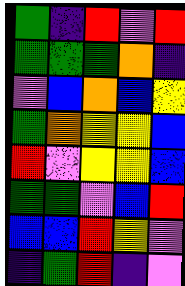[["green", "indigo", "red", "violet", "red"], ["green", "green", "green", "orange", "indigo"], ["violet", "blue", "orange", "blue", "yellow"], ["green", "orange", "yellow", "yellow", "blue"], ["red", "violet", "yellow", "yellow", "blue"], ["green", "green", "violet", "blue", "red"], ["blue", "blue", "red", "yellow", "violet"], ["indigo", "green", "red", "indigo", "violet"]]